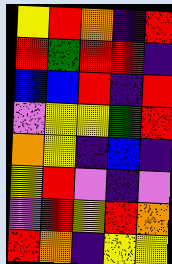[["yellow", "red", "orange", "indigo", "red"], ["red", "green", "red", "red", "indigo"], ["blue", "blue", "red", "indigo", "red"], ["violet", "yellow", "yellow", "green", "red"], ["orange", "yellow", "indigo", "blue", "indigo"], ["yellow", "red", "violet", "indigo", "violet"], ["violet", "red", "yellow", "red", "orange"], ["red", "orange", "indigo", "yellow", "yellow"]]